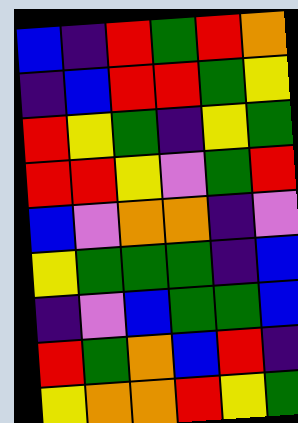[["blue", "indigo", "red", "green", "red", "orange"], ["indigo", "blue", "red", "red", "green", "yellow"], ["red", "yellow", "green", "indigo", "yellow", "green"], ["red", "red", "yellow", "violet", "green", "red"], ["blue", "violet", "orange", "orange", "indigo", "violet"], ["yellow", "green", "green", "green", "indigo", "blue"], ["indigo", "violet", "blue", "green", "green", "blue"], ["red", "green", "orange", "blue", "red", "indigo"], ["yellow", "orange", "orange", "red", "yellow", "green"]]